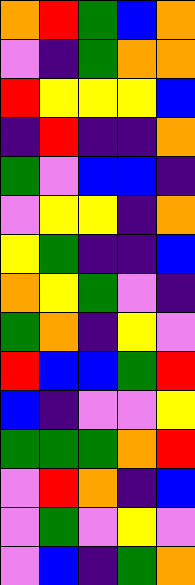[["orange", "red", "green", "blue", "orange"], ["violet", "indigo", "green", "orange", "orange"], ["red", "yellow", "yellow", "yellow", "blue"], ["indigo", "red", "indigo", "indigo", "orange"], ["green", "violet", "blue", "blue", "indigo"], ["violet", "yellow", "yellow", "indigo", "orange"], ["yellow", "green", "indigo", "indigo", "blue"], ["orange", "yellow", "green", "violet", "indigo"], ["green", "orange", "indigo", "yellow", "violet"], ["red", "blue", "blue", "green", "red"], ["blue", "indigo", "violet", "violet", "yellow"], ["green", "green", "green", "orange", "red"], ["violet", "red", "orange", "indigo", "blue"], ["violet", "green", "violet", "yellow", "violet"], ["violet", "blue", "indigo", "green", "orange"]]